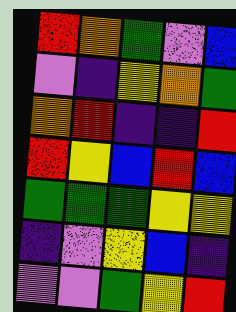[["red", "orange", "green", "violet", "blue"], ["violet", "indigo", "yellow", "orange", "green"], ["orange", "red", "indigo", "indigo", "red"], ["red", "yellow", "blue", "red", "blue"], ["green", "green", "green", "yellow", "yellow"], ["indigo", "violet", "yellow", "blue", "indigo"], ["violet", "violet", "green", "yellow", "red"]]